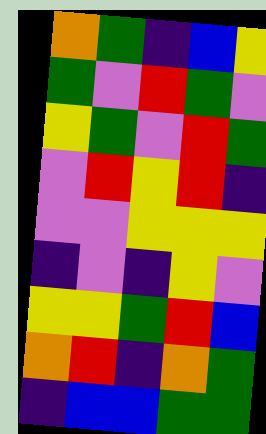[["orange", "green", "indigo", "blue", "yellow"], ["green", "violet", "red", "green", "violet"], ["yellow", "green", "violet", "red", "green"], ["violet", "red", "yellow", "red", "indigo"], ["violet", "violet", "yellow", "yellow", "yellow"], ["indigo", "violet", "indigo", "yellow", "violet"], ["yellow", "yellow", "green", "red", "blue"], ["orange", "red", "indigo", "orange", "green"], ["indigo", "blue", "blue", "green", "green"]]